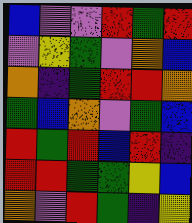[["blue", "violet", "violet", "red", "green", "red"], ["violet", "yellow", "green", "violet", "orange", "blue"], ["orange", "indigo", "green", "red", "red", "orange"], ["green", "blue", "orange", "violet", "green", "blue"], ["red", "green", "red", "blue", "red", "indigo"], ["red", "red", "green", "green", "yellow", "blue"], ["orange", "violet", "red", "green", "indigo", "yellow"]]